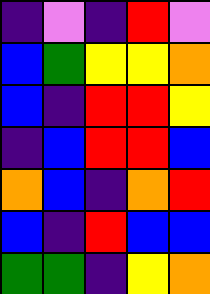[["indigo", "violet", "indigo", "red", "violet"], ["blue", "green", "yellow", "yellow", "orange"], ["blue", "indigo", "red", "red", "yellow"], ["indigo", "blue", "red", "red", "blue"], ["orange", "blue", "indigo", "orange", "red"], ["blue", "indigo", "red", "blue", "blue"], ["green", "green", "indigo", "yellow", "orange"]]